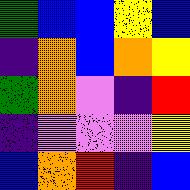[["green", "blue", "blue", "yellow", "blue"], ["indigo", "orange", "blue", "orange", "yellow"], ["green", "orange", "violet", "indigo", "red"], ["indigo", "violet", "violet", "violet", "yellow"], ["blue", "orange", "red", "indigo", "blue"]]